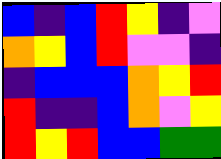[["blue", "indigo", "blue", "red", "yellow", "indigo", "violet"], ["orange", "yellow", "blue", "red", "violet", "violet", "indigo"], ["indigo", "blue", "blue", "blue", "orange", "yellow", "red"], ["red", "indigo", "indigo", "blue", "orange", "violet", "yellow"], ["red", "yellow", "red", "blue", "blue", "green", "green"]]